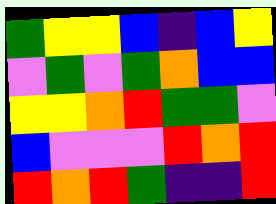[["green", "yellow", "yellow", "blue", "indigo", "blue", "yellow"], ["violet", "green", "violet", "green", "orange", "blue", "blue"], ["yellow", "yellow", "orange", "red", "green", "green", "violet"], ["blue", "violet", "violet", "violet", "red", "orange", "red"], ["red", "orange", "red", "green", "indigo", "indigo", "red"]]